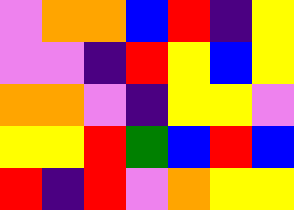[["violet", "orange", "orange", "blue", "red", "indigo", "yellow"], ["violet", "violet", "indigo", "red", "yellow", "blue", "yellow"], ["orange", "orange", "violet", "indigo", "yellow", "yellow", "violet"], ["yellow", "yellow", "red", "green", "blue", "red", "blue"], ["red", "indigo", "red", "violet", "orange", "yellow", "yellow"]]